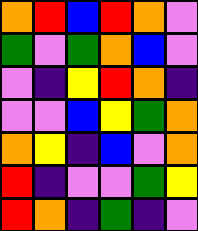[["orange", "red", "blue", "red", "orange", "violet"], ["green", "violet", "green", "orange", "blue", "violet"], ["violet", "indigo", "yellow", "red", "orange", "indigo"], ["violet", "violet", "blue", "yellow", "green", "orange"], ["orange", "yellow", "indigo", "blue", "violet", "orange"], ["red", "indigo", "violet", "violet", "green", "yellow"], ["red", "orange", "indigo", "green", "indigo", "violet"]]